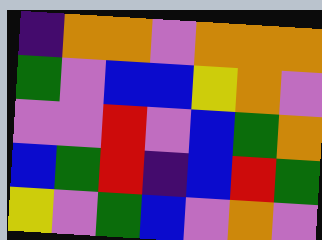[["indigo", "orange", "orange", "violet", "orange", "orange", "orange"], ["green", "violet", "blue", "blue", "yellow", "orange", "violet"], ["violet", "violet", "red", "violet", "blue", "green", "orange"], ["blue", "green", "red", "indigo", "blue", "red", "green"], ["yellow", "violet", "green", "blue", "violet", "orange", "violet"]]